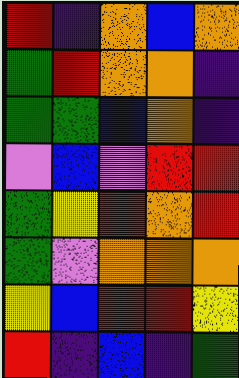[["red", "indigo", "orange", "blue", "orange"], ["green", "red", "orange", "orange", "indigo"], ["green", "green", "blue", "orange", "indigo"], ["violet", "blue", "violet", "red", "red"], ["green", "yellow", "red", "orange", "red"], ["green", "violet", "orange", "orange", "orange"], ["yellow", "blue", "red", "red", "yellow"], ["red", "indigo", "blue", "indigo", "green"]]